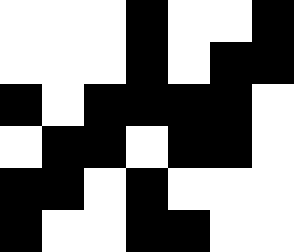[["white", "white", "white", "black", "white", "white", "black"], ["white", "white", "white", "black", "white", "black", "black"], ["black", "white", "black", "black", "black", "black", "white"], ["white", "black", "black", "white", "black", "black", "white"], ["black", "black", "white", "black", "white", "white", "white"], ["black", "white", "white", "black", "black", "white", "white"]]